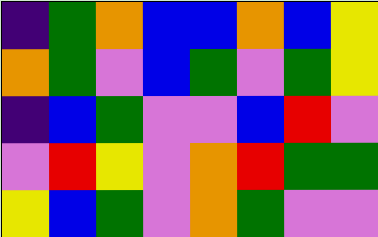[["indigo", "green", "orange", "blue", "blue", "orange", "blue", "yellow"], ["orange", "green", "violet", "blue", "green", "violet", "green", "yellow"], ["indigo", "blue", "green", "violet", "violet", "blue", "red", "violet"], ["violet", "red", "yellow", "violet", "orange", "red", "green", "green"], ["yellow", "blue", "green", "violet", "orange", "green", "violet", "violet"]]